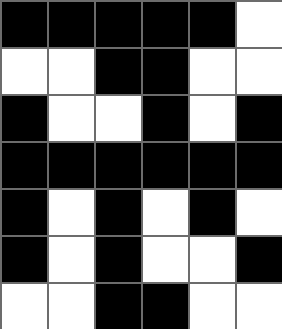[["black", "black", "black", "black", "black", "white"], ["white", "white", "black", "black", "white", "white"], ["black", "white", "white", "black", "white", "black"], ["black", "black", "black", "black", "black", "black"], ["black", "white", "black", "white", "black", "white"], ["black", "white", "black", "white", "white", "black"], ["white", "white", "black", "black", "white", "white"]]